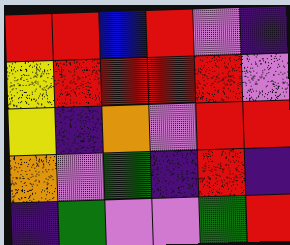[["red", "red", "blue", "red", "violet", "indigo"], ["yellow", "red", "red", "red", "red", "violet"], ["yellow", "indigo", "orange", "violet", "red", "red"], ["orange", "violet", "green", "indigo", "red", "indigo"], ["indigo", "green", "violet", "violet", "green", "red"]]